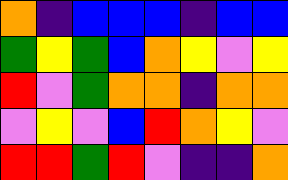[["orange", "indigo", "blue", "blue", "blue", "indigo", "blue", "blue"], ["green", "yellow", "green", "blue", "orange", "yellow", "violet", "yellow"], ["red", "violet", "green", "orange", "orange", "indigo", "orange", "orange"], ["violet", "yellow", "violet", "blue", "red", "orange", "yellow", "violet"], ["red", "red", "green", "red", "violet", "indigo", "indigo", "orange"]]